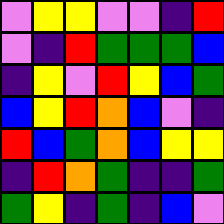[["violet", "yellow", "yellow", "violet", "violet", "indigo", "red"], ["violet", "indigo", "red", "green", "green", "green", "blue"], ["indigo", "yellow", "violet", "red", "yellow", "blue", "green"], ["blue", "yellow", "red", "orange", "blue", "violet", "indigo"], ["red", "blue", "green", "orange", "blue", "yellow", "yellow"], ["indigo", "red", "orange", "green", "indigo", "indigo", "green"], ["green", "yellow", "indigo", "green", "indigo", "blue", "violet"]]